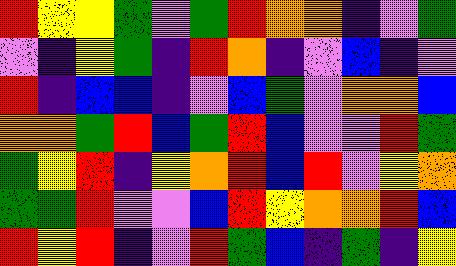[["red", "yellow", "yellow", "green", "violet", "green", "red", "orange", "orange", "indigo", "violet", "green"], ["violet", "indigo", "yellow", "green", "indigo", "red", "orange", "indigo", "violet", "blue", "indigo", "violet"], ["red", "indigo", "blue", "blue", "indigo", "violet", "blue", "green", "violet", "orange", "orange", "blue"], ["orange", "orange", "green", "red", "blue", "green", "red", "blue", "violet", "violet", "red", "green"], ["green", "yellow", "red", "indigo", "yellow", "orange", "red", "blue", "red", "violet", "yellow", "orange"], ["green", "green", "red", "violet", "violet", "blue", "red", "yellow", "orange", "orange", "red", "blue"], ["red", "yellow", "red", "indigo", "violet", "red", "green", "blue", "indigo", "green", "indigo", "yellow"]]